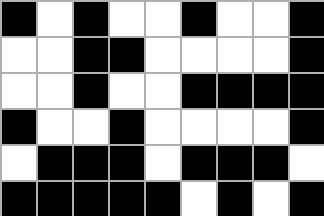[["black", "white", "black", "white", "white", "black", "white", "white", "black"], ["white", "white", "black", "black", "white", "white", "white", "white", "black"], ["white", "white", "black", "white", "white", "black", "black", "black", "black"], ["black", "white", "white", "black", "white", "white", "white", "white", "black"], ["white", "black", "black", "black", "white", "black", "black", "black", "white"], ["black", "black", "black", "black", "black", "white", "black", "white", "black"]]